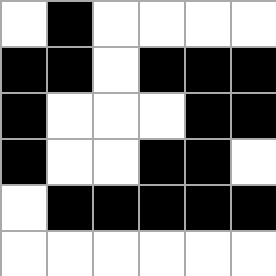[["white", "black", "white", "white", "white", "white"], ["black", "black", "white", "black", "black", "black"], ["black", "white", "white", "white", "black", "black"], ["black", "white", "white", "black", "black", "white"], ["white", "black", "black", "black", "black", "black"], ["white", "white", "white", "white", "white", "white"]]